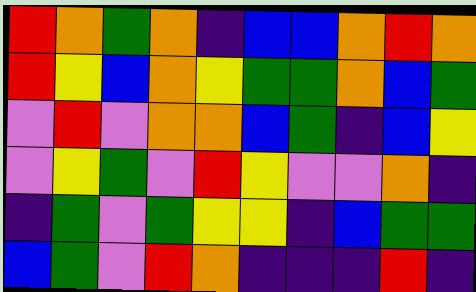[["red", "orange", "green", "orange", "indigo", "blue", "blue", "orange", "red", "orange"], ["red", "yellow", "blue", "orange", "yellow", "green", "green", "orange", "blue", "green"], ["violet", "red", "violet", "orange", "orange", "blue", "green", "indigo", "blue", "yellow"], ["violet", "yellow", "green", "violet", "red", "yellow", "violet", "violet", "orange", "indigo"], ["indigo", "green", "violet", "green", "yellow", "yellow", "indigo", "blue", "green", "green"], ["blue", "green", "violet", "red", "orange", "indigo", "indigo", "indigo", "red", "indigo"]]